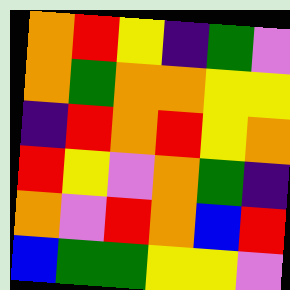[["orange", "red", "yellow", "indigo", "green", "violet"], ["orange", "green", "orange", "orange", "yellow", "yellow"], ["indigo", "red", "orange", "red", "yellow", "orange"], ["red", "yellow", "violet", "orange", "green", "indigo"], ["orange", "violet", "red", "orange", "blue", "red"], ["blue", "green", "green", "yellow", "yellow", "violet"]]